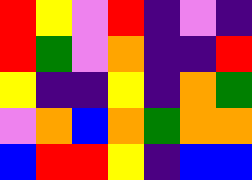[["red", "yellow", "violet", "red", "indigo", "violet", "indigo"], ["red", "green", "violet", "orange", "indigo", "indigo", "red"], ["yellow", "indigo", "indigo", "yellow", "indigo", "orange", "green"], ["violet", "orange", "blue", "orange", "green", "orange", "orange"], ["blue", "red", "red", "yellow", "indigo", "blue", "blue"]]